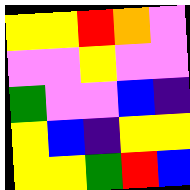[["yellow", "yellow", "red", "orange", "violet"], ["violet", "violet", "yellow", "violet", "violet"], ["green", "violet", "violet", "blue", "indigo"], ["yellow", "blue", "indigo", "yellow", "yellow"], ["yellow", "yellow", "green", "red", "blue"]]